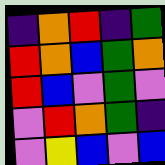[["indigo", "orange", "red", "indigo", "green"], ["red", "orange", "blue", "green", "orange"], ["red", "blue", "violet", "green", "violet"], ["violet", "red", "orange", "green", "indigo"], ["violet", "yellow", "blue", "violet", "blue"]]